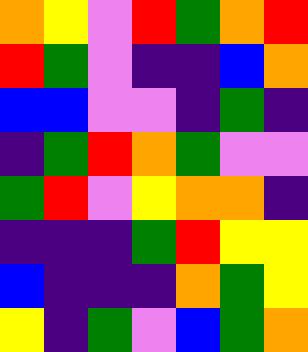[["orange", "yellow", "violet", "red", "green", "orange", "red"], ["red", "green", "violet", "indigo", "indigo", "blue", "orange"], ["blue", "blue", "violet", "violet", "indigo", "green", "indigo"], ["indigo", "green", "red", "orange", "green", "violet", "violet"], ["green", "red", "violet", "yellow", "orange", "orange", "indigo"], ["indigo", "indigo", "indigo", "green", "red", "yellow", "yellow"], ["blue", "indigo", "indigo", "indigo", "orange", "green", "yellow"], ["yellow", "indigo", "green", "violet", "blue", "green", "orange"]]